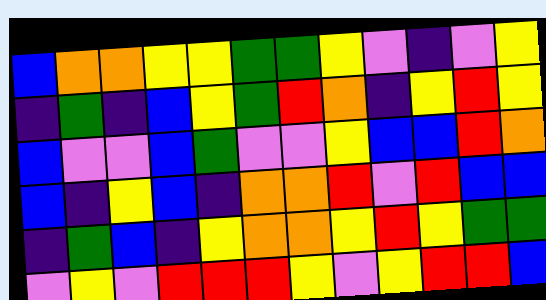[["blue", "orange", "orange", "yellow", "yellow", "green", "green", "yellow", "violet", "indigo", "violet", "yellow"], ["indigo", "green", "indigo", "blue", "yellow", "green", "red", "orange", "indigo", "yellow", "red", "yellow"], ["blue", "violet", "violet", "blue", "green", "violet", "violet", "yellow", "blue", "blue", "red", "orange"], ["blue", "indigo", "yellow", "blue", "indigo", "orange", "orange", "red", "violet", "red", "blue", "blue"], ["indigo", "green", "blue", "indigo", "yellow", "orange", "orange", "yellow", "red", "yellow", "green", "green"], ["violet", "yellow", "violet", "red", "red", "red", "yellow", "violet", "yellow", "red", "red", "blue"]]